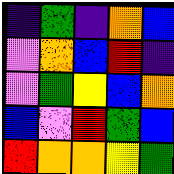[["indigo", "green", "indigo", "orange", "blue"], ["violet", "orange", "blue", "red", "indigo"], ["violet", "green", "yellow", "blue", "orange"], ["blue", "violet", "red", "green", "blue"], ["red", "orange", "orange", "yellow", "green"]]